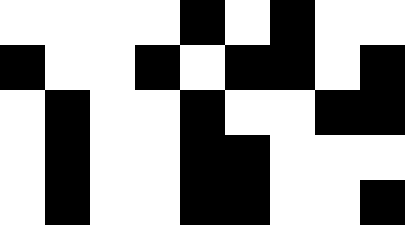[["white", "white", "white", "white", "black", "white", "black", "white", "white"], ["black", "white", "white", "black", "white", "black", "black", "white", "black"], ["white", "black", "white", "white", "black", "white", "white", "black", "black"], ["white", "black", "white", "white", "black", "black", "white", "white", "white"], ["white", "black", "white", "white", "black", "black", "white", "white", "black"]]